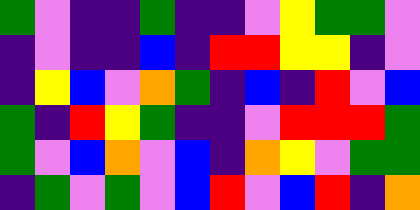[["green", "violet", "indigo", "indigo", "green", "indigo", "indigo", "violet", "yellow", "green", "green", "violet"], ["indigo", "violet", "indigo", "indigo", "blue", "indigo", "red", "red", "yellow", "yellow", "indigo", "violet"], ["indigo", "yellow", "blue", "violet", "orange", "green", "indigo", "blue", "indigo", "red", "violet", "blue"], ["green", "indigo", "red", "yellow", "green", "indigo", "indigo", "violet", "red", "red", "red", "green"], ["green", "violet", "blue", "orange", "violet", "blue", "indigo", "orange", "yellow", "violet", "green", "green"], ["indigo", "green", "violet", "green", "violet", "blue", "red", "violet", "blue", "red", "indigo", "orange"]]